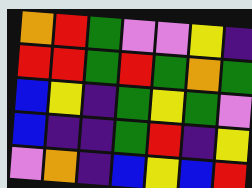[["orange", "red", "green", "violet", "violet", "yellow", "indigo"], ["red", "red", "green", "red", "green", "orange", "green"], ["blue", "yellow", "indigo", "green", "yellow", "green", "violet"], ["blue", "indigo", "indigo", "green", "red", "indigo", "yellow"], ["violet", "orange", "indigo", "blue", "yellow", "blue", "red"]]